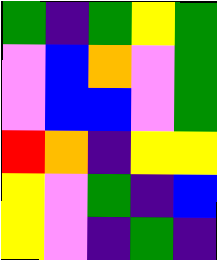[["green", "indigo", "green", "yellow", "green"], ["violet", "blue", "orange", "violet", "green"], ["violet", "blue", "blue", "violet", "green"], ["red", "orange", "indigo", "yellow", "yellow"], ["yellow", "violet", "green", "indigo", "blue"], ["yellow", "violet", "indigo", "green", "indigo"]]